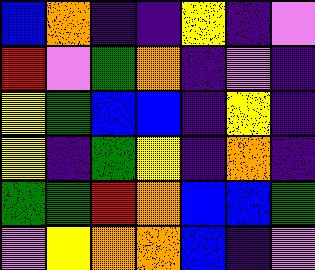[["blue", "orange", "indigo", "indigo", "yellow", "indigo", "violet"], ["red", "violet", "green", "orange", "indigo", "violet", "indigo"], ["yellow", "green", "blue", "blue", "indigo", "yellow", "indigo"], ["yellow", "indigo", "green", "yellow", "indigo", "orange", "indigo"], ["green", "green", "red", "orange", "blue", "blue", "green"], ["violet", "yellow", "orange", "orange", "blue", "indigo", "violet"]]